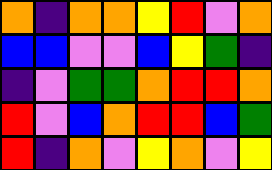[["orange", "indigo", "orange", "orange", "yellow", "red", "violet", "orange"], ["blue", "blue", "violet", "violet", "blue", "yellow", "green", "indigo"], ["indigo", "violet", "green", "green", "orange", "red", "red", "orange"], ["red", "violet", "blue", "orange", "red", "red", "blue", "green"], ["red", "indigo", "orange", "violet", "yellow", "orange", "violet", "yellow"]]